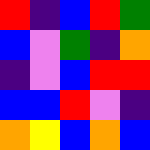[["red", "indigo", "blue", "red", "green"], ["blue", "violet", "green", "indigo", "orange"], ["indigo", "violet", "blue", "red", "red"], ["blue", "blue", "red", "violet", "indigo"], ["orange", "yellow", "blue", "orange", "blue"]]